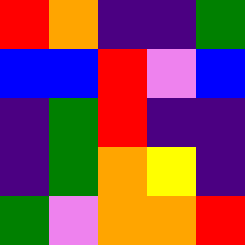[["red", "orange", "indigo", "indigo", "green"], ["blue", "blue", "red", "violet", "blue"], ["indigo", "green", "red", "indigo", "indigo"], ["indigo", "green", "orange", "yellow", "indigo"], ["green", "violet", "orange", "orange", "red"]]